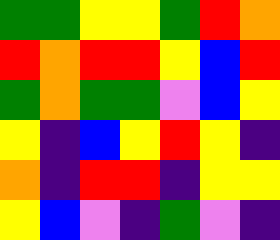[["green", "green", "yellow", "yellow", "green", "red", "orange"], ["red", "orange", "red", "red", "yellow", "blue", "red"], ["green", "orange", "green", "green", "violet", "blue", "yellow"], ["yellow", "indigo", "blue", "yellow", "red", "yellow", "indigo"], ["orange", "indigo", "red", "red", "indigo", "yellow", "yellow"], ["yellow", "blue", "violet", "indigo", "green", "violet", "indigo"]]